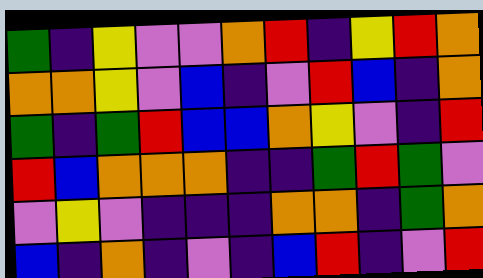[["green", "indigo", "yellow", "violet", "violet", "orange", "red", "indigo", "yellow", "red", "orange"], ["orange", "orange", "yellow", "violet", "blue", "indigo", "violet", "red", "blue", "indigo", "orange"], ["green", "indigo", "green", "red", "blue", "blue", "orange", "yellow", "violet", "indigo", "red"], ["red", "blue", "orange", "orange", "orange", "indigo", "indigo", "green", "red", "green", "violet"], ["violet", "yellow", "violet", "indigo", "indigo", "indigo", "orange", "orange", "indigo", "green", "orange"], ["blue", "indigo", "orange", "indigo", "violet", "indigo", "blue", "red", "indigo", "violet", "red"]]